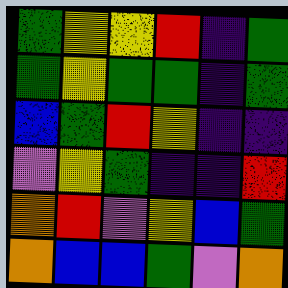[["green", "yellow", "yellow", "red", "indigo", "green"], ["green", "yellow", "green", "green", "indigo", "green"], ["blue", "green", "red", "yellow", "indigo", "indigo"], ["violet", "yellow", "green", "indigo", "indigo", "red"], ["orange", "red", "violet", "yellow", "blue", "green"], ["orange", "blue", "blue", "green", "violet", "orange"]]